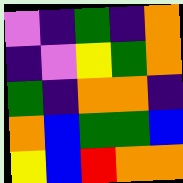[["violet", "indigo", "green", "indigo", "orange"], ["indigo", "violet", "yellow", "green", "orange"], ["green", "indigo", "orange", "orange", "indigo"], ["orange", "blue", "green", "green", "blue"], ["yellow", "blue", "red", "orange", "orange"]]